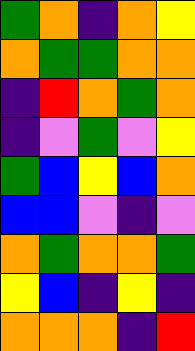[["green", "orange", "indigo", "orange", "yellow"], ["orange", "green", "green", "orange", "orange"], ["indigo", "red", "orange", "green", "orange"], ["indigo", "violet", "green", "violet", "yellow"], ["green", "blue", "yellow", "blue", "orange"], ["blue", "blue", "violet", "indigo", "violet"], ["orange", "green", "orange", "orange", "green"], ["yellow", "blue", "indigo", "yellow", "indigo"], ["orange", "orange", "orange", "indigo", "red"]]